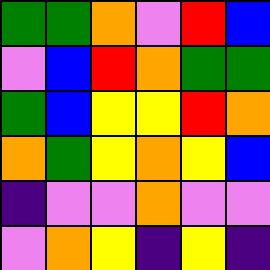[["green", "green", "orange", "violet", "red", "blue"], ["violet", "blue", "red", "orange", "green", "green"], ["green", "blue", "yellow", "yellow", "red", "orange"], ["orange", "green", "yellow", "orange", "yellow", "blue"], ["indigo", "violet", "violet", "orange", "violet", "violet"], ["violet", "orange", "yellow", "indigo", "yellow", "indigo"]]